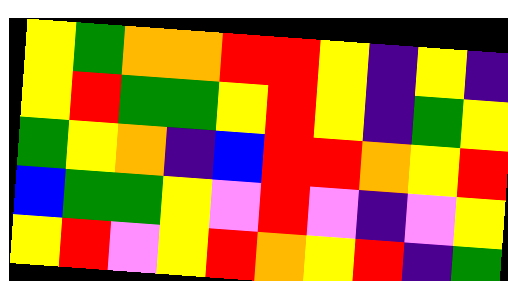[["yellow", "green", "orange", "orange", "red", "red", "yellow", "indigo", "yellow", "indigo"], ["yellow", "red", "green", "green", "yellow", "red", "yellow", "indigo", "green", "yellow"], ["green", "yellow", "orange", "indigo", "blue", "red", "red", "orange", "yellow", "red"], ["blue", "green", "green", "yellow", "violet", "red", "violet", "indigo", "violet", "yellow"], ["yellow", "red", "violet", "yellow", "red", "orange", "yellow", "red", "indigo", "green"]]